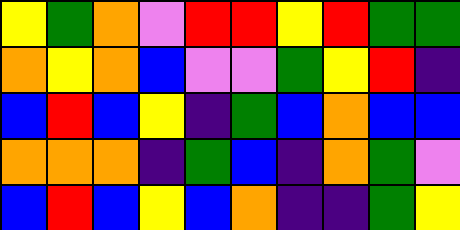[["yellow", "green", "orange", "violet", "red", "red", "yellow", "red", "green", "green"], ["orange", "yellow", "orange", "blue", "violet", "violet", "green", "yellow", "red", "indigo"], ["blue", "red", "blue", "yellow", "indigo", "green", "blue", "orange", "blue", "blue"], ["orange", "orange", "orange", "indigo", "green", "blue", "indigo", "orange", "green", "violet"], ["blue", "red", "blue", "yellow", "blue", "orange", "indigo", "indigo", "green", "yellow"]]